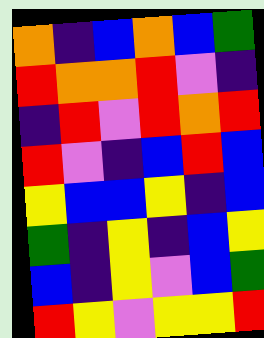[["orange", "indigo", "blue", "orange", "blue", "green"], ["red", "orange", "orange", "red", "violet", "indigo"], ["indigo", "red", "violet", "red", "orange", "red"], ["red", "violet", "indigo", "blue", "red", "blue"], ["yellow", "blue", "blue", "yellow", "indigo", "blue"], ["green", "indigo", "yellow", "indigo", "blue", "yellow"], ["blue", "indigo", "yellow", "violet", "blue", "green"], ["red", "yellow", "violet", "yellow", "yellow", "red"]]